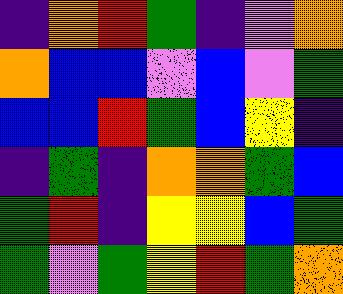[["indigo", "orange", "red", "green", "indigo", "violet", "orange"], ["orange", "blue", "blue", "violet", "blue", "violet", "green"], ["blue", "blue", "red", "green", "blue", "yellow", "indigo"], ["indigo", "green", "indigo", "orange", "orange", "green", "blue"], ["green", "red", "indigo", "yellow", "yellow", "blue", "green"], ["green", "violet", "green", "yellow", "red", "green", "orange"]]